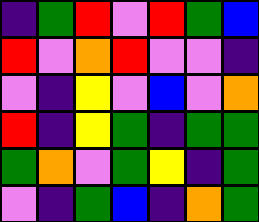[["indigo", "green", "red", "violet", "red", "green", "blue"], ["red", "violet", "orange", "red", "violet", "violet", "indigo"], ["violet", "indigo", "yellow", "violet", "blue", "violet", "orange"], ["red", "indigo", "yellow", "green", "indigo", "green", "green"], ["green", "orange", "violet", "green", "yellow", "indigo", "green"], ["violet", "indigo", "green", "blue", "indigo", "orange", "green"]]